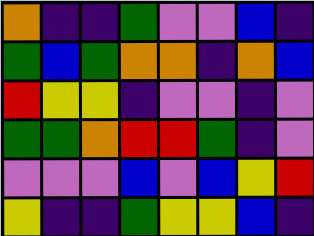[["orange", "indigo", "indigo", "green", "violet", "violet", "blue", "indigo"], ["green", "blue", "green", "orange", "orange", "indigo", "orange", "blue"], ["red", "yellow", "yellow", "indigo", "violet", "violet", "indigo", "violet"], ["green", "green", "orange", "red", "red", "green", "indigo", "violet"], ["violet", "violet", "violet", "blue", "violet", "blue", "yellow", "red"], ["yellow", "indigo", "indigo", "green", "yellow", "yellow", "blue", "indigo"]]